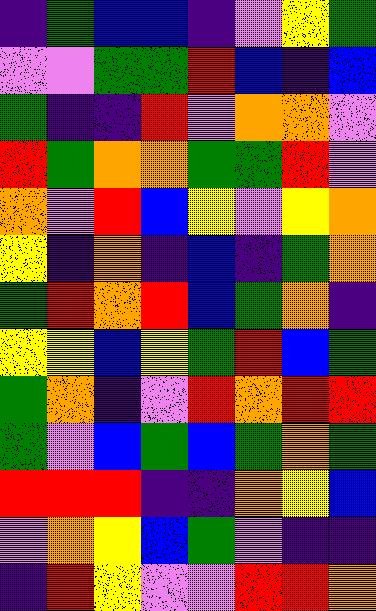[["indigo", "green", "blue", "blue", "indigo", "violet", "yellow", "green"], ["violet", "violet", "green", "green", "red", "blue", "indigo", "blue"], ["green", "indigo", "indigo", "red", "violet", "orange", "orange", "violet"], ["red", "green", "orange", "orange", "green", "green", "red", "violet"], ["orange", "violet", "red", "blue", "yellow", "violet", "yellow", "orange"], ["yellow", "indigo", "orange", "indigo", "blue", "indigo", "green", "orange"], ["green", "red", "orange", "red", "blue", "green", "orange", "indigo"], ["yellow", "yellow", "blue", "yellow", "green", "red", "blue", "green"], ["green", "orange", "indigo", "violet", "red", "orange", "red", "red"], ["green", "violet", "blue", "green", "blue", "green", "orange", "green"], ["red", "red", "red", "indigo", "indigo", "orange", "yellow", "blue"], ["violet", "orange", "yellow", "blue", "green", "violet", "indigo", "indigo"], ["indigo", "red", "yellow", "violet", "violet", "red", "red", "orange"]]